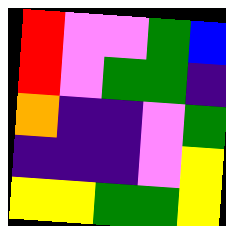[["red", "violet", "violet", "green", "blue"], ["red", "violet", "green", "green", "indigo"], ["orange", "indigo", "indigo", "violet", "green"], ["indigo", "indigo", "indigo", "violet", "yellow"], ["yellow", "yellow", "green", "green", "yellow"]]